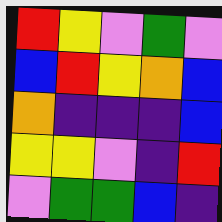[["red", "yellow", "violet", "green", "violet"], ["blue", "red", "yellow", "orange", "blue"], ["orange", "indigo", "indigo", "indigo", "blue"], ["yellow", "yellow", "violet", "indigo", "red"], ["violet", "green", "green", "blue", "indigo"]]